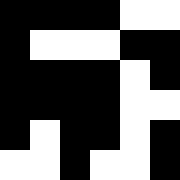[["black", "black", "black", "black", "white", "white"], ["black", "white", "white", "white", "black", "black"], ["black", "black", "black", "black", "white", "black"], ["black", "black", "black", "black", "white", "white"], ["black", "white", "black", "black", "white", "black"], ["white", "white", "black", "white", "white", "black"]]